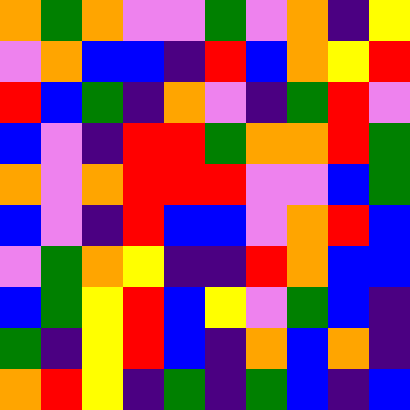[["orange", "green", "orange", "violet", "violet", "green", "violet", "orange", "indigo", "yellow"], ["violet", "orange", "blue", "blue", "indigo", "red", "blue", "orange", "yellow", "red"], ["red", "blue", "green", "indigo", "orange", "violet", "indigo", "green", "red", "violet"], ["blue", "violet", "indigo", "red", "red", "green", "orange", "orange", "red", "green"], ["orange", "violet", "orange", "red", "red", "red", "violet", "violet", "blue", "green"], ["blue", "violet", "indigo", "red", "blue", "blue", "violet", "orange", "red", "blue"], ["violet", "green", "orange", "yellow", "indigo", "indigo", "red", "orange", "blue", "blue"], ["blue", "green", "yellow", "red", "blue", "yellow", "violet", "green", "blue", "indigo"], ["green", "indigo", "yellow", "red", "blue", "indigo", "orange", "blue", "orange", "indigo"], ["orange", "red", "yellow", "indigo", "green", "indigo", "green", "blue", "indigo", "blue"]]